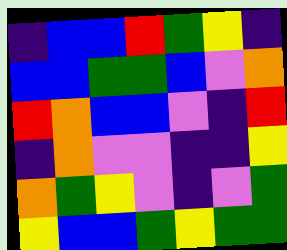[["indigo", "blue", "blue", "red", "green", "yellow", "indigo"], ["blue", "blue", "green", "green", "blue", "violet", "orange"], ["red", "orange", "blue", "blue", "violet", "indigo", "red"], ["indigo", "orange", "violet", "violet", "indigo", "indigo", "yellow"], ["orange", "green", "yellow", "violet", "indigo", "violet", "green"], ["yellow", "blue", "blue", "green", "yellow", "green", "green"]]